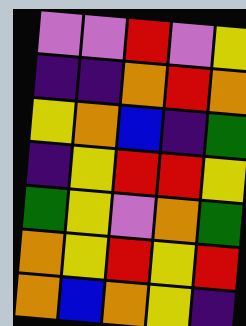[["violet", "violet", "red", "violet", "yellow"], ["indigo", "indigo", "orange", "red", "orange"], ["yellow", "orange", "blue", "indigo", "green"], ["indigo", "yellow", "red", "red", "yellow"], ["green", "yellow", "violet", "orange", "green"], ["orange", "yellow", "red", "yellow", "red"], ["orange", "blue", "orange", "yellow", "indigo"]]